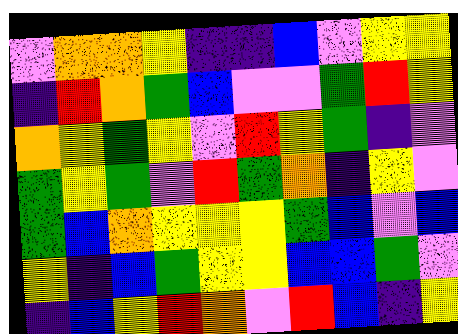[["violet", "orange", "orange", "yellow", "indigo", "indigo", "blue", "violet", "yellow", "yellow"], ["indigo", "red", "orange", "green", "blue", "violet", "violet", "green", "red", "yellow"], ["orange", "yellow", "green", "yellow", "violet", "red", "yellow", "green", "indigo", "violet"], ["green", "yellow", "green", "violet", "red", "green", "orange", "indigo", "yellow", "violet"], ["green", "blue", "orange", "yellow", "yellow", "yellow", "green", "blue", "violet", "blue"], ["yellow", "indigo", "blue", "green", "yellow", "yellow", "blue", "blue", "green", "violet"], ["indigo", "blue", "yellow", "red", "orange", "violet", "red", "blue", "indigo", "yellow"]]